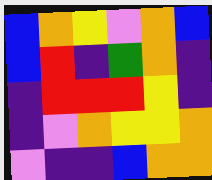[["blue", "orange", "yellow", "violet", "orange", "blue"], ["blue", "red", "indigo", "green", "orange", "indigo"], ["indigo", "red", "red", "red", "yellow", "indigo"], ["indigo", "violet", "orange", "yellow", "yellow", "orange"], ["violet", "indigo", "indigo", "blue", "orange", "orange"]]